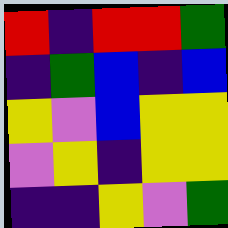[["red", "indigo", "red", "red", "green"], ["indigo", "green", "blue", "indigo", "blue"], ["yellow", "violet", "blue", "yellow", "yellow"], ["violet", "yellow", "indigo", "yellow", "yellow"], ["indigo", "indigo", "yellow", "violet", "green"]]